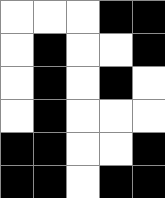[["white", "white", "white", "black", "black"], ["white", "black", "white", "white", "black"], ["white", "black", "white", "black", "white"], ["white", "black", "white", "white", "white"], ["black", "black", "white", "white", "black"], ["black", "black", "white", "black", "black"]]